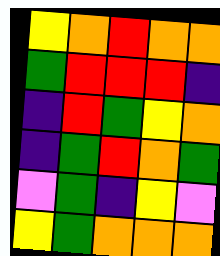[["yellow", "orange", "red", "orange", "orange"], ["green", "red", "red", "red", "indigo"], ["indigo", "red", "green", "yellow", "orange"], ["indigo", "green", "red", "orange", "green"], ["violet", "green", "indigo", "yellow", "violet"], ["yellow", "green", "orange", "orange", "orange"]]